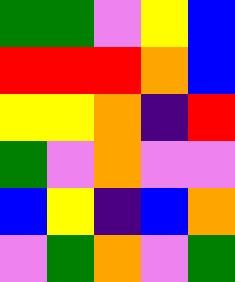[["green", "green", "violet", "yellow", "blue"], ["red", "red", "red", "orange", "blue"], ["yellow", "yellow", "orange", "indigo", "red"], ["green", "violet", "orange", "violet", "violet"], ["blue", "yellow", "indigo", "blue", "orange"], ["violet", "green", "orange", "violet", "green"]]